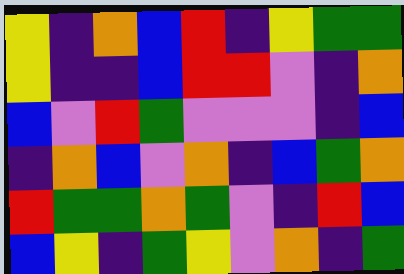[["yellow", "indigo", "orange", "blue", "red", "indigo", "yellow", "green", "green"], ["yellow", "indigo", "indigo", "blue", "red", "red", "violet", "indigo", "orange"], ["blue", "violet", "red", "green", "violet", "violet", "violet", "indigo", "blue"], ["indigo", "orange", "blue", "violet", "orange", "indigo", "blue", "green", "orange"], ["red", "green", "green", "orange", "green", "violet", "indigo", "red", "blue"], ["blue", "yellow", "indigo", "green", "yellow", "violet", "orange", "indigo", "green"]]